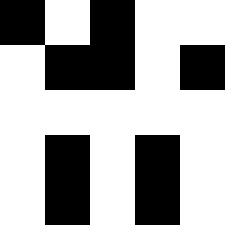[["black", "white", "black", "white", "white"], ["white", "black", "black", "white", "black"], ["white", "white", "white", "white", "white"], ["white", "black", "white", "black", "white"], ["white", "black", "white", "black", "white"]]